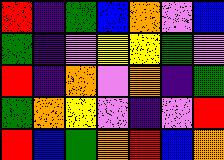[["red", "indigo", "green", "blue", "orange", "violet", "blue"], ["green", "indigo", "violet", "yellow", "yellow", "green", "violet"], ["red", "indigo", "orange", "violet", "orange", "indigo", "green"], ["green", "orange", "yellow", "violet", "indigo", "violet", "red"], ["red", "blue", "green", "orange", "red", "blue", "orange"]]